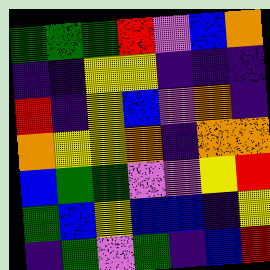[["green", "green", "green", "red", "violet", "blue", "orange"], ["indigo", "indigo", "yellow", "yellow", "indigo", "indigo", "indigo"], ["red", "indigo", "yellow", "blue", "violet", "orange", "indigo"], ["orange", "yellow", "yellow", "orange", "indigo", "orange", "orange"], ["blue", "green", "green", "violet", "violet", "yellow", "red"], ["green", "blue", "yellow", "blue", "blue", "indigo", "yellow"], ["indigo", "green", "violet", "green", "indigo", "blue", "red"]]